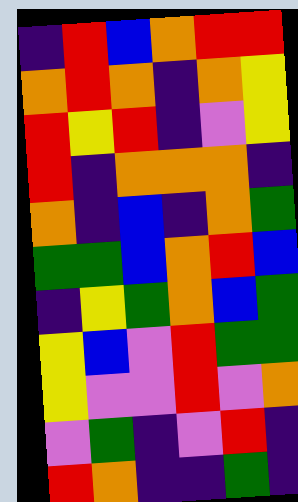[["indigo", "red", "blue", "orange", "red", "red"], ["orange", "red", "orange", "indigo", "orange", "yellow"], ["red", "yellow", "red", "indigo", "violet", "yellow"], ["red", "indigo", "orange", "orange", "orange", "indigo"], ["orange", "indigo", "blue", "indigo", "orange", "green"], ["green", "green", "blue", "orange", "red", "blue"], ["indigo", "yellow", "green", "orange", "blue", "green"], ["yellow", "blue", "violet", "red", "green", "green"], ["yellow", "violet", "violet", "red", "violet", "orange"], ["violet", "green", "indigo", "violet", "red", "indigo"], ["red", "orange", "indigo", "indigo", "green", "indigo"]]